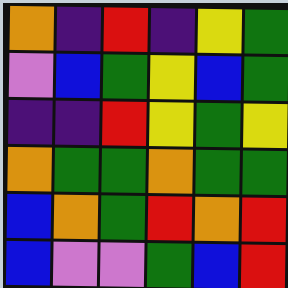[["orange", "indigo", "red", "indigo", "yellow", "green"], ["violet", "blue", "green", "yellow", "blue", "green"], ["indigo", "indigo", "red", "yellow", "green", "yellow"], ["orange", "green", "green", "orange", "green", "green"], ["blue", "orange", "green", "red", "orange", "red"], ["blue", "violet", "violet", "green", "blue", "red"]]